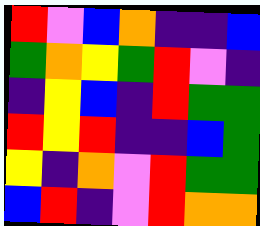[["red", "violet", "blue", "orange", "indigo", "indigo", "blue"], ["green", "orange", "yellow", "green", "red", "violet", "indigo"], ["indigo", "yellow", "blue", "indigo", "red", "green", "green"], ["red", "yellow", "red", "indigo", "indigo", "blue", "green"], ["yellow", "indigo", "orange", "violet", "red", "green", "green"], ["blue", "red", "indigo", "violet", "red", "orange", "orange"]]